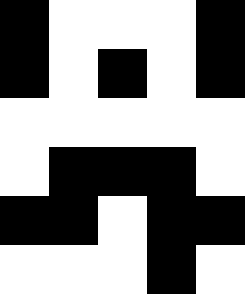[["black", "white", "white", "white", "black"], ["black", "white", "black", "white", "black"], ["white", "white", "white", "white", "white"], ["white", "black", "black", "black", "white"], ["black", "black", "white", "black", "black"], ["white", "white", "white", "black", "white"]]